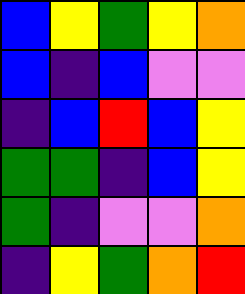[["blue", "yellow", "green", "yellow", "orange"], ["blue", "indigo", "blue", "violet", "violet"], ["indigo", "blue", "red", "blue", "yellow"], ["green", "green", "indigo", "blue", "yellow"], ["green", "indigo", "violet", "violet", "orange"], ["indigo", "yellow", "green", "orange", "red"]]